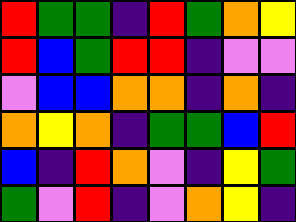[["red", "green", "green", "indigo", "red", "green", "orange", "yellow"], ["red", "blue", "green", "red", "red", "indigo", "violet", "violet"], ["violet", "blue", "blue", "orange", "orange", "indigo", "orange", "indigo"], ["orange", "yellow", "orange", "indigo", "green", "green", "blue", "red"], ["blue", "indigo", "red", "orange", "violet", "indigo", "yellow", "green"], ["green", "violet", "red", "indigo", "violet", "orange", "yellow", "indigo"]]